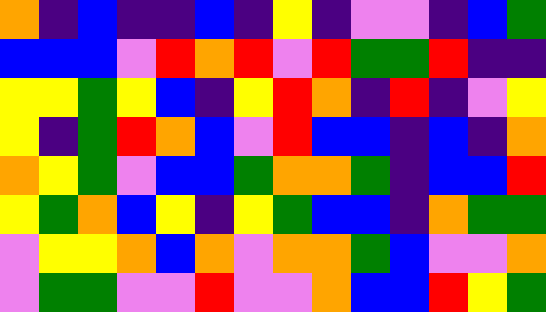[["orange", "indigo", "blue", "indigo", "indigo", "blue", "indigo", "yellow", "indigo", "violet", "violet", "indigo", "blue", "green"], ["blue", "blue", "blue", "violet", "red", "orange", "red", "violet", "red", "green", "green", "red", "indigo", "indigo"], ["yellow", "yellow", "green", "yellow", "blue", "indigo", "yellow", "red", "orange", "indigo", "red", "indigo", "violet", "yellow"], ["yellow", "indigo", "green", "red", "orange", "blue", "violet", "red", "blue", "blue", "indigo", "blue", "indigo", "orange"], ["orange", "yellow", "green", "violet", "blue", "blue", "green", "orange", "orange", "green", "indigo", "blue", "blue", "red"], ["yellow", "green", "orange", "blue", "yellow", "indigo", "yellow", "green", "blue", "blue", "indigo", "orange", "green", "green"], ["violet", "yellow", "yellow", "orange", "blue", "orange", "violet", "orange", "orange", "green", "blue", "violet", "violet", "orange"], ["violet", "green", "green", "violet", "violet", "red", "violet", "violet", "orange", "blue", "blue", "red", "yellow", "green"]]